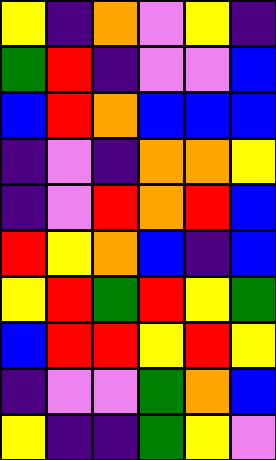[["yellow", "indigo", "orange", "violet", "yellow", "indigo"], ["green", "red", "indigo", "violet", "violet", "blue"], ["blue", "red", "orange", "blue", "blue", "blue"], ["indigo", "violet", "indigo", "orange", "orange", "yellow"], ["indigo", "violet", "red", "orange", "red", "blue"], ["red", "yellow", "orange", "blue", "indigo", "blue"], ["yellow", "red", "green", "red", "yellow", "green"], ["blue", "red", "red", "yellow", "red", "yellow"], ["indigo", "violet", "violet", "green", "orange", "blue"], ["yellow", "indigo", "indigo", "green", "yellow", "violet"]]